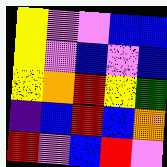[["yellow", "violet", "violet", "blue", "blue"], ["yellow", "violet", "blue", "violet", "blue"], ["yellow", "orange", "red", "yellow", "green"], ["indigo", "blue", "red", "blue", "orange"], ["red", "violet", "blue", "red", "violet"]]